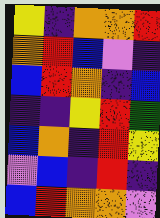[["yellow", "indigo", "orange", "orange", "red"], ["orange", "red", "blue", "violet", "indigo"], ["blue", "red", "orange", "indigo", "blue"], ["indigo", "indigo", "yellow", "red", "green"], ["blue", "orange", "indigo", "red", "yellow"], ["violet", "blue", "indigo", "red", "indigo"], ["blue", "red", "orange", "orange", "violet"]]